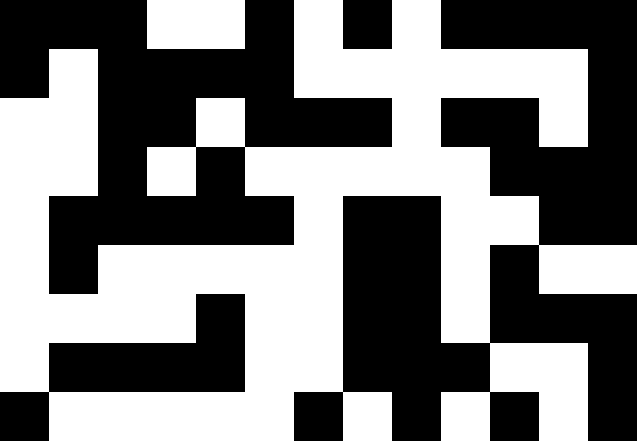[["black", "black", "black", "white", "white", "black", "white", "black", "white", "black", "black", "black", "black"], ["black", "white", "black", "black", "black", "black", "white", "white", "white", "white", "white", "white", "black"], ["white", "white", "black", "black", "white", "black", "black", "black", "white", "black", "black", "white", "black"], ["white", "white", "black", "white", "black", "white", "white", "white", "white", "white", "black", "black", "black"], ["white", "black", "black", "black", "black", "black", "white", "black", "black", "white", "white", "black", "black"], ["white", "black", "white", "white", "white", "white", "white", "black", "black", "white", "black", "white", "white"], ["white", "white", "white", "white", "black", "white", "white", "black", "black", "white", "black", "black", "black"], ["white", "black", "black", "black", "black", "white", "white", "black", "black", "black", "white", "white", "black"], ["black", "white", "white", "white", "white", "white", "black", "white", "black", "white", "black", "white", "black"]]